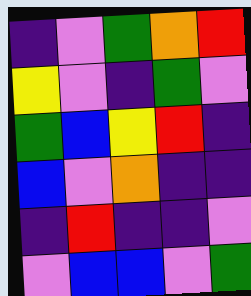[["indigo", "violet", "green", "orange", "red"], ["yellow", "violet", "indigo", "green", "violet"], ["green", "blue", "yellow", "red", "indigo"], ["blue", "violet", "orange", "indigo", "indigo"], ["indigo", "red", "indigo", "indigo", "violet"], ["violet", "blue", "blue", "violet", "green"]]